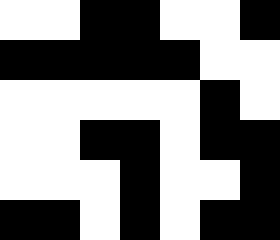[["white", "white", "black", "black", "white", "white", "black"], ["black", "black", "black", "black", "black", "white", "white"], ["white", "white", "white", "white", "white", "black", "white"], ["white", "white", "black", "black", "white", "black", "black"], ["white", "white", "white", "black", "white", "white", "black"], ["black", "black", "white", "black", "white", "black", "black"]]